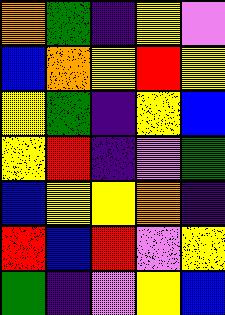[["orange", "green", "indigo", "yellow", "violet"], ["blue", "orange", "yellow", "red", "yellow"], ["yellow", "green", "indigo", "yellow", "blue"], ["yellow", "red", "indigo", "violet", "green"], ["blue", "yellow", "yellow", "orange", "indigo"], ["red", "blue", "red", "violet", "yellow"], ["green", "indigo", "violet", "yellow", "blue"]]